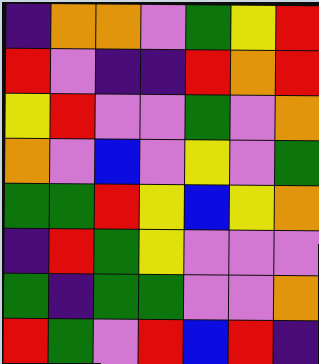[["indigo", "orange", "orange", "violet", "green", "yellow", "red"], ["red", "violet", "indigo", "indigo", "red", "orange", "red"], ["yellow", "red", "violet", "violet", "green", "violet", "orange"], ["orange", "violet", "blue", "violet", "yellow", "violet", "green"], ["green", "green", "red", "yellow", "blue", "yellow", "orange"], ["indigo", "red", "green", "yellow", "violet", "violet", "violet"], ["green", "indigo", "green", "green", "violet", "violet", "orange"], ["red", "green", "violet", "red", "blue", "red", "indigo"]]